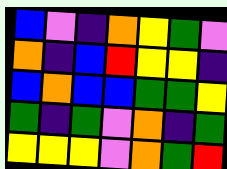[["blue", "violet", "indigo", "orange", "yellow", "green", "violet"], ["orange", "indigo", "blue", "red", "yellow", "yellow", "indigo"], ["blue", "orange", "blue", "blue", "green", "green", "yellow"], ["green", "indigo", "green", "violet", "orange", "indigo", "green"], ["yellow", "yellow", "yellow", "violet", "orange", "green", "red"]]